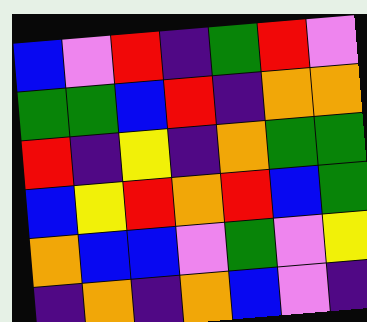[["blue", "violet", "red", "indigo", "green", "red", "violet"], ["green", "green", "blue", "red", "indigo", "orange", "orange"], ["red", "indigo", "yellow", "indigo", "orange", "green", "green"], ["blue", "yellow", "red", "orange", "red", "blue", "green"], ["orange", "blue", "blue", "violet", "green", "violet", "yellow"], ["indigo", "orange", "indigo", "orange", "blue", "violet", "indigo"]]